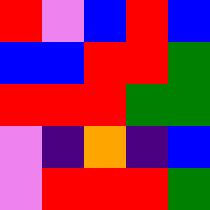[["red", "violet", "blue", "red", "blue"], ["blue", "blue", "red", "red", "green"], ["red", "red", "red", "green", "green"], ["violet", "indigo", "orange", "indigo", "blue"], ["violet", "red", "red", "red", "green"]]